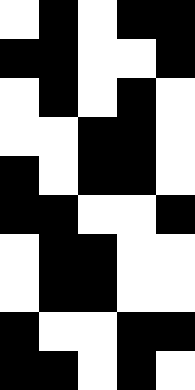[["white", "black", "white", "black", "black"], ["black", "black", "white", "white", "black"], ["white", "black", "white", "black", "white"], ["white", "white", "black", "black", "white"], ["black", "white", "black", "black", "white"], ["black", "black", "white", "white", "black"], ["white", "black", "black", "white", "white"], ["white", "black", "black", "white", "white"], ["black", "white", "white", "black", "black"], ["black", "black", "white", "black", "white"]]